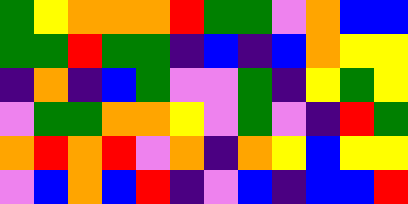[["green", "yellow", "orange", "orange", "orange", "red", "green", "green", "violet", "orange", "blue", "blue"], ["green", "green", "red", "green", "green", "indigo", "blue", "indigo", "blue", "orange", "yellow", "yellow"], ["indigo", "orange", "indigo", "blue", "green", "violet", "violet", "green", "indigo", "yellow", "green", "yellow"], ["violet", "green", "green", "orange", "orange", "yellow", "violet", "green", "violet", "indigo", "red", "green"], ["orange", "red", "orange", "red", "violet", "orange", "indigo", "orange", "yellow", "blue", "yellow", "yellow"], ["violet", "blue", "orange", "blue", "red", "indigo", "violet", "blue", "indigo", "blue", "blue", "red"]]